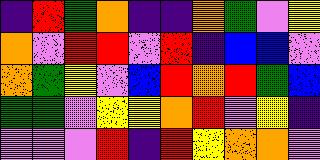[["indigo", "red", "green", "orange", "indigo", "indigo", "orange", "green", "violet", "yellow"], ["orange", "violet", "red", "red", "violet", "red", "indigo", "blue", "blue", "violet"], ["orange", "green", "yellow", "violet", "blue", "red", "orange", "red", "green", "blue"], ["green", "green", "violet", "yellow", "yellow", "orange", "red", "violet", "yellow", "indigo"], ["violet", "violet", "violet", "red", "indigo", "red", "yellow", "orange", "orange", "violet"]]